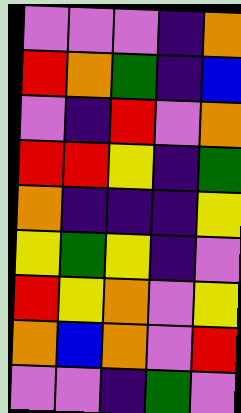[["violet", "violet", "violet", "indigo", "orange"], ["red", "orange", "green", "indigo", "blue"], ["violet", "indigo", "red", "violet", "orange"], ["red", "red", "yellow", "indigo", "green"], ["orange", "indigo", "indigo", "indigo", "yellow"], ["yellow", "green", "yellow", "indigo", "violet"], ["red", "yellow", "orange", "violet", "yellow"], ["orange", "blue", "orange", "violet", "red"], ["violet", "violet", "indigo", "green", "violet"]]